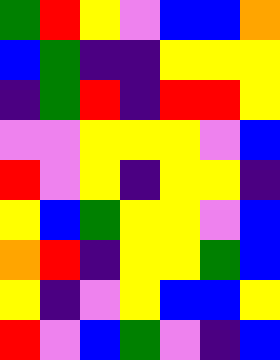[["green", "red", "yellow", "violet", "blue", "blue", "orange"], ["blue", "green", "indigo", "indigo", "yellow", "yellow", "yellow"], ["indigo", "green", "red", "indigo", "red", "red", "yellow"], ["violet", "violet", "yellow", "yellow", "yellow", "violet", "blue"], ["red", "violet", "yellow", "indigo", "yellow", "yellow", "indigo"], ["yellow", "blue", "green", "yellow", "yellow", "violet", "blue"], ["orange", "red", "indigo", "yellow", "yellow", "green", "blue"], ["yellow", "indigo", "violet", "yellow", "blue", "blue", "yellow"], ["red", "violet", "blue", "green", "violet", "indigo", "blue"]]